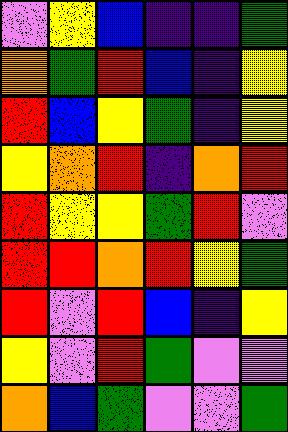[["violet", "yellow", "blue", "indigo", "indigo", "green"], ["orange", "green", "red", "blue", "indigo", "yellow"], ["red", "blue", "yellow", "green", "indigo", "yellow"], ["yellow", "orange", "red", "indigo", "orange", "red"], ["red", "yellow", "yellow", "green", "red", "violet"], ["red", "red", "orange", "red", "yellow", "green"], ["red", "violet", "red", "blue", "indigo", "yellow"], ["yellow", "violet", "red", "green", "violet", "violet"], ["orange", "blue", "green", "violet", "violet", "green"]]